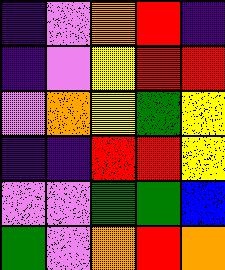[["indigo", "violet", "orange", "red", "indigo"], ["indigo", "violet", "yellow", "red", "red"], ["violet", "orange", "yellow", "green", "yellow"], ["indigo", "indigo", "red", "red", "yellow"], ["violet", "violet", "green", "green", "blue"], ["green", "violet", "orange", "red", "orange"]]